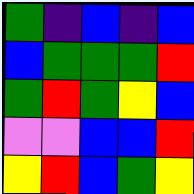[["green", "indigo", "blue", "indigo", "blue"], ["blue", "green", "green", "green", "red"], ["green", "red", "green", "yellow", "blue"], ["violet", "violet", "blue", "blue", "red"], ["yellow", "red", "blue", "green", "yellow"]]